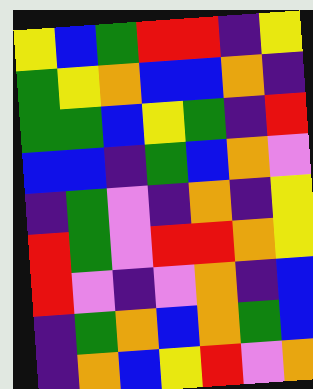[["yellow", "blue", "green", "red", "red", "indigo", "yellow"], ["green", "yellow", "orange", "blue", "blue", "orange", "indigo"], ["green", "green", "blue", "yellow", "green", "indigo", "red"], ["blue", "blue", "indigo", "green", "blue", "orange", "violet"], ["indigo", "green", "violet", "indigo", "orange", "indigo", "yellow"], ["red", "green", "violet", "red", "red", "orange", "yellow"], ["red", "violet", "indigo", "violet", "orange", "indigo", "blue"], ["indigo", "green", "orange", "blue", "orange", "green", "blue"], ["indigo", "orange", "blue", "yellow", "red", "violet", "orange"]]